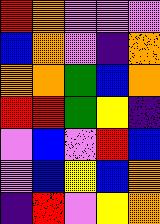[["red", "orange", "violet", "violet", "violet"], ["blue", "orange", "violet", "indigo", "orange"], ["orange", "orange", "green", "blue", "orange"], ["red", "red", "green", "yellow", "indigo"], ["violet", "blue", "violet", "red", "blue"], ["violet", "blue", "yellow", "blue", "orange"], ["indigo", "red", "violet", "yellow", "orange"]]